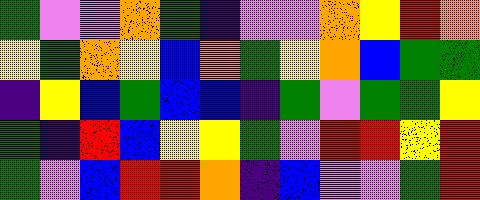[["green", "violet", "violet", "orange", "green", "indigo", "violet", "violet", "orange", "yellow", "red", "orange"], ["yellow", "green", "orange", "yellow", "blue", "orange", "green", "yellow", "orange", "blue", "green", "green"], ["indigo", "yellow", "blue", "green", "blue", "blue", "indigo", "green", "violet", "green", "green", "yellow"], ["green", "indigo", "red", "blue", "yellow", "yellow", "green", "violet", "red", "red", "yellow", "red"], ["green", "violet", "blue", "red", "red", "orange", "indigo", "blue", "violet", "violet", "green", "red"]]